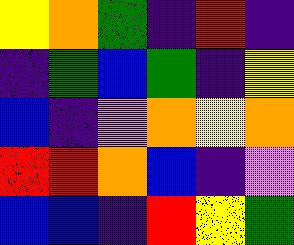[["yellow", "orange", "green", "indigo", "red", "indigo"], ["indigo", "green", "blue", "green", "indigo", "yellow"], ["blue", "indigo", "violet", "orange", "yellow", "orange"], ["red", "red", "orange", "blue", "indigo", "violet"], ["blue", "blue", "indigo", "red", "yellow", "green"]]